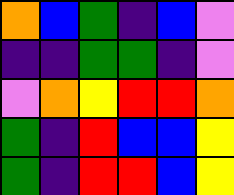[["orange", "blue", "green", "indigo", "blue", "violet"], ["indigo", "indigo", "green", "green", "indigo", "violet"], ["violet", "orange", "yellow", "red", "red", "orange"], ["green", "indigo", "red", "blue", "blue", "yellow"], ["green", "indigo", "red", "red", "blue", "yellow"]]